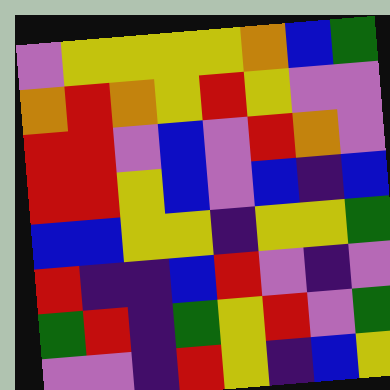[["violet", "yellow", "yellow", "yellow", "yellow", "orange", "blue", "green"], ["orange", "red", "orange", "yellow", "red", "yellow", "violet", "violet"], ["red", "red", "violet", "blue", "violet", "red", "orange", "violet"], ["red", "red", "yellow", "blue", "violet", "blue", "indigo", "blue"], ["blue", "blue", "yellow", "yellow", "indigo", "yellow", "yellow", "green"], ["red", "indigo", "indigo", "blue", "red", "violet", "indigo", "violet"], ["green", "red", "indigo", "green", "yellow", "red", "violet", "green"], ["violet", "violet", "indigo", "red", "yellow", "indigo", "blue", "yellow"]]